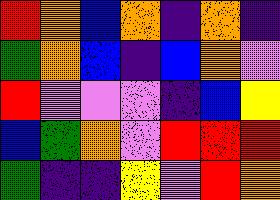[["red", "orange", "blue", "orange", "indigo", "orange", "indigo"], ["green", "orange", "blue", "indigo", "blue", "orange", "violet"], ["red", "violet", "violet", "violet", "indigo", "blue", "yellow"], ["blue", "green", "orange", "violet", "red", "red", "red"], ["green", "indigo", "indigo", "yellow", "violet", "red", "orange"]]